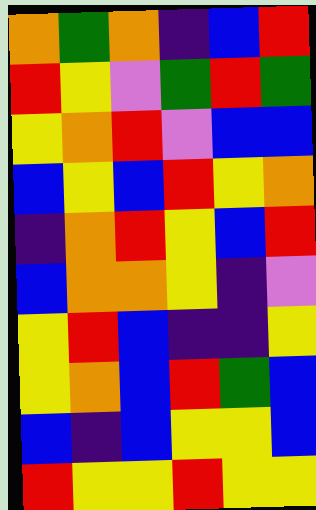[["orange", "green", "orange", "indigo", "blue", "red"], ["red", "yellow", "violet", "green", "red", "green"], ["yellow", "orange", "red", "violet", "blue", "blue"], ["blue", "yellow", "blue", "red", "yellow", "orange"], ["indigo", "orange", "red", "yellow", "blue", "red"], ["blue", "orange", "orange", "yellow", "indigo", "violet"], ["yellow", "red", "blue", "indigo", "indigo", "yellow"], ["yellow", "orange", "blue", "red", "green", "blue"], ["blue", "indigo", "blue", "yellow", "yellow", "blue"], ["red", "yellow", "yellow", "red", "yellow", "yellow"]]